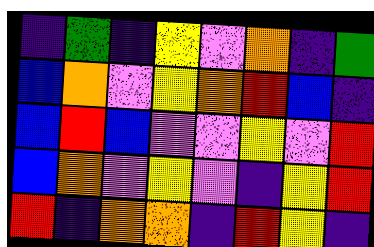[["indigo", "green", "indigo", "yellow", "violet", "orange", "indigo", "green"], ["blue", "orange", "violet", "yellow", "orange", "red", "blue", "indigo"], ["blue", "red", "blue", "violet", "violet", "yellow", "violet", "red"], ["blue", "orange", "violet", "yellow", "violet", "indigo", "yellow", "red"], ["red", "indigo", "orange", "orange", "indigo", "red", "yellow", "indigo"]]